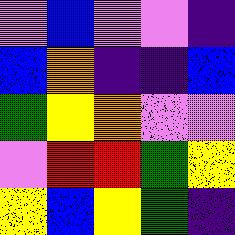[["violet", "blue", "violet", "violet", "indigo"], ["blue", "orange", "indigo", "indigo", "blue"], ["green", "yellow", "orange", "violet", "violet"], ["violet", "red", "red", "green", "yellow"], ["yellow", "blue", "yellow", "green", "indigo"]]